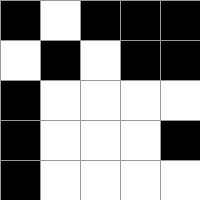[["black", "white", "black", "black", "black"], ["white", "black", "white", "black", "black"], ["black", "white", "white", "white", "white"], ["black", "white", "white", "white", "black"], ["black", "white", "white", "white", "white"]]